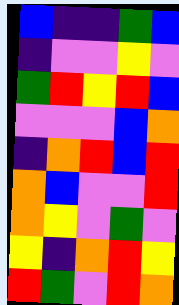[["blue", "indigo", "indigo", "green", "blue"], ["indigo", "violet", "violet", "yellow", "violet"], ["green", "red", "yellow", "red", "blue"], ["violet", "violet", "violet", "blue", "orange"], ["indigo", "orange", "red", "blue", "red"], ["orange", "blue", "violet", "violet", "red"], ["orange", "yellow", "violet", "green", "violet"], ["yellow", "indigo", "orange", "red", "yellow"], ["red", "green", "violet", "red", "orange"]]